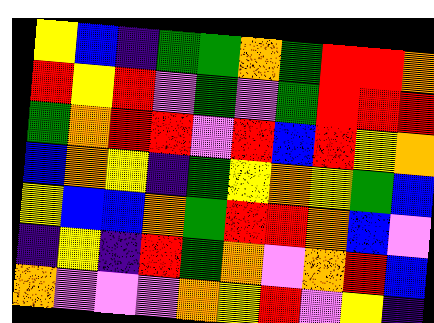[["yellow", "blue", "indigo", "green", "green", "orange", "green", "red", "red", "orange"], ["red", "yellow", "red", "violet", "green", "violet", "green", "red", "red", "red"], ["green", "orange", "red", "red", "violet", "red", "blue", "red", "yellow", "orange"], ["blue", "orange", "yellow", "indigo", "green", "yellow", "orange", "yellow", "green", "blue"], ["yellow", "blue", "blue", "orange", "green", "red", "red", "orange", "blue", "violet"], ["indigo", "yellow", "indigo", "red", "green", "orange", "violet", "orange", "red", "blue"], ["orange", "violet", "violet", "violet", "orange", "yellow", "red", "violet", "yellow", "indigo"]]